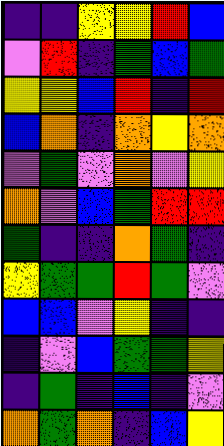[["indigo", "indigo", "yellow", "yellow", "red", "blue"], ["violet", "red", "indigo", "green", "blue", "green"], ["yellow", "yellow", "blue", "red", "indigo", "red"], ["blue", "orange", "indigo", "orange", "yellow", "orange"], ["violet", "green", "violet", "orange", "violet", "yellow"], ["orange", "violet", "blue", "green", "red", "red"], ["green", "indigo", "indigo", "orange", "green", "indigo"], ["yellow", "green", "green", "red", "green", "violet"], ["blue", "blue", "violet", "yellow", "indigo", "indigo"], ["indigo", "violet", "blue", "green", "green", "yellow"], ["indigo", "green", "indigo", "blue", "indigo", "violet"], ["orange", "green", "orange", "indigo", "blue", "yellow"]]